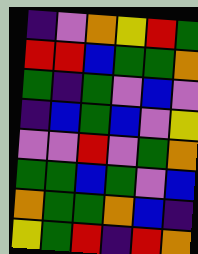[["indigo", "violet", "orange", "yellow", "red", "green"], ["red", "red", "blue", "green", "green", "orange"], ["green", "indigo", "green", "violet", "blue", "violet"], ["indigo", "blue", "green", "blue", "violet", "yellow"], ["violet", "violet", "red", "violet", "green", "orange"], ["green", "green", "blue", "green", "violet", "blue"], ["orange", "green", "green", "orange", "blue", "indigo"], ["yellow", "green", "red", "indigo", "red", "orange"]]